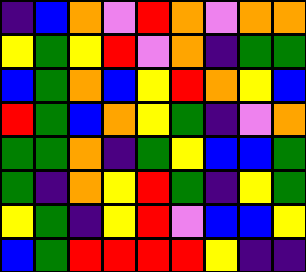[["indigo", "blue", "orange", "violet", "red", "orange", "violet", "orange", "orange"], ["yellow", "green", "yellow", "red", "violet", "orange", "indigo", "green", "green"], ["blue", "green", "orange", "blue", "yellow", "red", "orange", "yellow", "blue"], ["red", "green", "blue", "orange", "yellow", "green", "indigo", "violet", "orange"], ["green", "green", "orange", "indigo", "green", "yellow", "blue", "blue", "green"], ["green", "indigo", "orange", "yellow", "red", "green", "indigo", "yellow", "green"], ["yellow", "green", "indigo", "yellow", "red", "violet", "blue", "blue", "yellow"], ["blue", "green", "red", "red", "red", "red", "yellow", "indigo", "indigo"]]